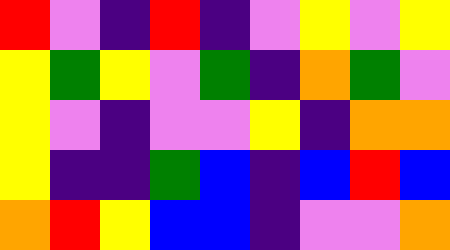[["red", "violet", "indigo", "red", "indigo", "violet", "yellow", "violet", "yellow"], ["yellow", "green", "yellow", "violet", "green", "indigo", "orange", "green", "violet"], ["yellow", "violet", "indigo", "violet", "violet", "yellow", "indigo", "orange", "orange"], ["yellow", "indigo", "indigo", "green", "blue", "indigo", "blue", "red", "blue"], ["orange", "red", "yellow", "blue", "blue", "indigo", "violet", "violet", "orange"]]